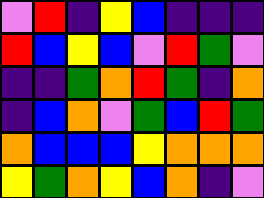[["violet", "red", "indigo", "yellow", "blue", "indigo", "indigo", "indigo"], ["red", "blue", "yellow", "blue", "violet", "red", "green", "violet"], ["indigo", "indigo", "green", "orange", "red", "green", "indigo", "orange"], ["indigo", "blue", "orange", "violet", "green", "blue", "red", "green"], ["orange", "blue", "blue", "blue", "yellow", "orange", "orange", "orange"], ["yellow", "green", "orange", "yellow", "blue", "orange", "indigo", "violet"]]